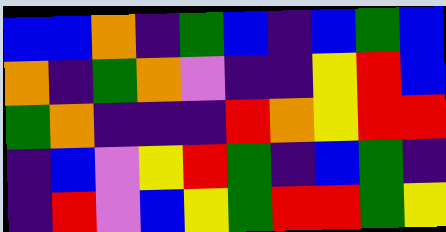[["blue", "blue", "orange", "indigo", "green", "blue", "indigo", "blue", "green", "blue"], ["orange", "indigo", "green", "orange", "violet", "indigo", "indigo", "yellow", "red", "blue"], ["green", "orange", "indigo", "indigo", "indigo", "red", "orange", "yellow", "red", "red"], ["indigo", "blue", "violet", "yellow", "red", "green", "indigo", "blue", "green", "indigo"], ["indigo", "red", "violet", "blue", "yellow", "green", "red", "red", "green", "yellow"]]